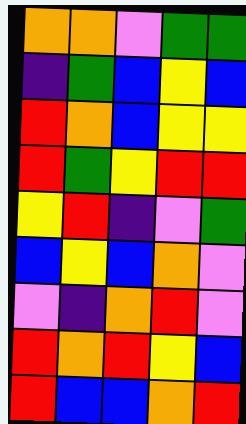[["orange", "orange", "violet", "green", "green"], ["indigo", "green", "blue", "yellow", "blue"], ["red", "orange", "blue", "yellow", "yellow"], ["red", "green", "yellow", "red", "red"], ["yellow", "red", "indigo", "violet", "green"], ["blue", "yellow", "blue", "orange", "violet"], ["violet", "indigo", "orange", "red", "violet"], ["red", "orange", "red", "yellow", "blue"], ["red", "blue", "blue", "orange", "red"]]